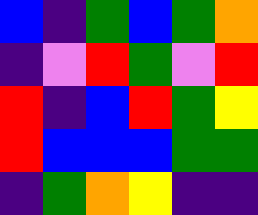[["blue", "indigo", "green", "blue", "green", "orange"], ["indigo", "violet", "red", "green", "violet", "red"], ["red", "indigo", "blue", "red", "green", "yellow"], ["red", "blue", "blue", "blue", "green", "green"], ["indigo", "green", "orange", "yellow", "indigo", "indigo"]]